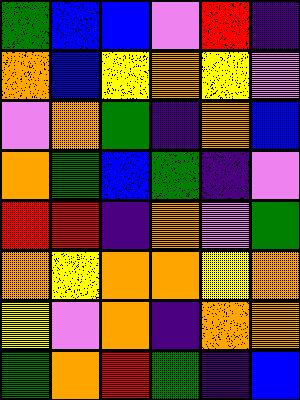[["green", "blue", "blue", "violet", "red", "indigo"], ["orange", "blue", "yellow", "orange", "yellow", "violet"], ["violet", "orange", "green", "indigo", "orange", "blue"], ["orange", "green", "blue", "green", "indigo", "violet"], ["red", "red", "indigo", "orange", "violet", "green"], ["orange", "yellow", "orange", "orange", "yellow", "orange"], ["yellow", "violet", "orange", "indigo", "orange", "orange"], ["green", "orange", "red", "green", "indigo", "blue"]]